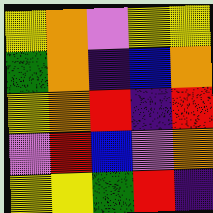[["yellow", "orange", "violet", "yellow", "yellow"], ["green", "orange", "indigo", "blue", "orange"], ["yellow", "orange", "red", "indigo", "red"], ["violet", "red", "blue", "violet", "orange"], ["yellow", "yellow", "green", "red", "indigo"]]